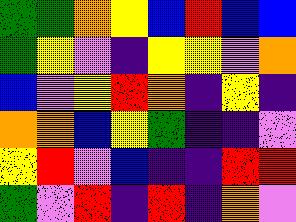[["green", "green", "orange", "yellow", "blue", "red", "blue", "blue"], ["green", "yellow", "violet", "indigo", "yellow", "yellow", "violet", "orange"], ["blue", "violet", "yellow", "red", "orange", "indigo", "yellow", "indigo"], ["orange", "orange", "blue", "yellow", "green", "indigo", "indigo", "violet"], ["yellow", "red", "violet", "blue", "indigo", "indigo", "red", "red"], ["green", "violet", "red", "indigo", "red", "indigo", "orange", "violet"]]